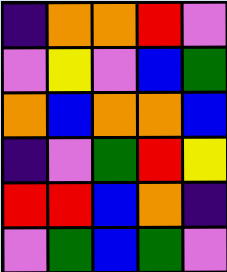[["indigo", "orange", "orange", "red", "violet"], ["violet", "yellow", "violet", "blue", "green"], ["orange", "blue", "orange", "orange", "blue"], ["indigo", "violet", "green", "red", "yellow"], ["red", "red", "blue", "orange", "indigo"], ["violet", "green", "blue", "green", "violet"]]